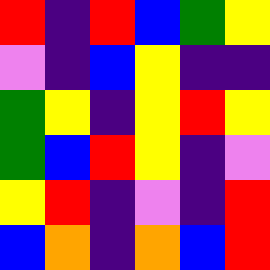[["red", "indigo", "red", "blue", "green", "yellow"], ["violet", "indigo", "blue", "yellow", "indigo", "indigo"], ["green", "yellow", "indigo", "yellow", "red", "yellow"], ["green", "blue", "red", "yellow", "indigo", "violet"], ["yellow", "red", "indigo", "violet", "indigo", "red"], ["blue", "orange", "indigo", "orange", "blue", "red"]]